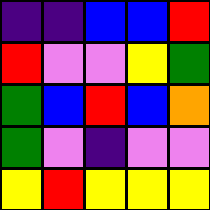[["indigo", "indigo", "blue", "blue", "red"], ["red", "violet", "violet", "yellow", "green"], ["green", "blue", "red", "blue", "orange"], ["green", "violet", "indigo", "violet", "violet"], ["yellow", "red", "yellow", "yellow", "yellow"]]